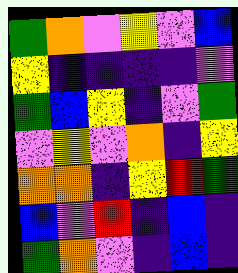[["green", "orange", "violet", "yellow", "violet", "blue"], ["yellow", "indigo", "indigo", "indigo", "indigo", "violet"], ["green", "blue", "yellow", "indigo", "violet", "green"], ["violet", "yellow", "violet", "orange", "indigo", "yellow"], ["orange", "orange", "indigo", "yellow", "red", "green"], ["blue", "violet", "red", "indigo", "blue", "indigo"], ["green", "orange", "violet", "indigo", "blue", "indigo"]]